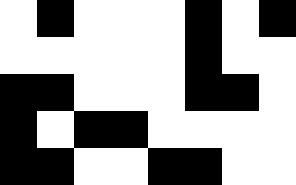[["white", "black", "white", "white", "white", "black", "white", "black"], ["white", "white", "white", "white", "white", "black", "white", "white"], ["black", "black", "white", "white", "white", "black", "black", "white"], ["black", "white", "black", "black", "white", "white", "white", "white"], ["black", "black", "white", "white", "black", "black", "white", "white"]]